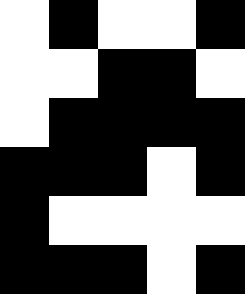[["white", "black", "white", "white", "black"], ["white", "white", "black", "black", "white"], ["white", "black", "black", "black", "black"], ["black", "black", "black", "white", "black"], ["black", "white", "white", "white", "white"], ["black", "black", "black", "white", "black"]]